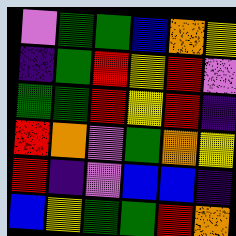[["violet", "green", "green", "blue", "orange", "yellow"], ["indigo", "green", "red", "yellow", "red", "violet"], ["green", "green", "red", "yellow", "red", "indigo"], ["red", "orange", "violet", "green", "orange", "yellow"], ["red", "indigo", "violet", "blue", "blue", "indigo"], ["blue", "yellow", "green", "green", "red", "orange"]]